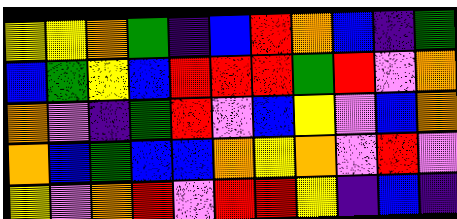[["yellow", "yellow", "orange", "green", "indigo", "blue", "red", "orange", "blue", "indigo", "green"], ["blue", "green", "yellow", "blue", "red", "red", "red", "green", "red", "violet", "orange"], ["orange", "violet", "indigo", "green", "red", "violet", "blue", "yellow", "violet", "blue", "orange"], ["orange", "blue", "green", "blue", "blue", "orange", "yellow", "orange", "violet", "red", "violet"], ["yellow", "violet", "orange", "red", "violet", "red", "red", "yellow", "indigo", "blue", "indigo"]]